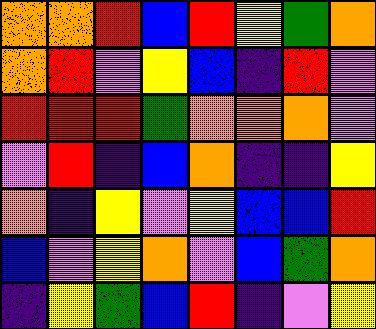[["orange", "orange", "red", "blue", "red", "yellow", "green", "orange"], ["orange", "red", "violet", "yellow", "blue", "indigo", "red", "violet"], ["red", "red", "red", "green", "orange", "orange", "orange", "violet"], ["violet", "red", "indigo", "blue", "orange", "indigo", "indigo", "yellow"], ["orange", "indigo", "yellow", "violet", "yellow", "blue", "blue", "red"], ["blue", "violet", "yellow", "orange", "violet", "blue", "green", "orange"], ["indigo", "yellow", "green", "blue", "red", "indigo", "violet", "yellow"]]